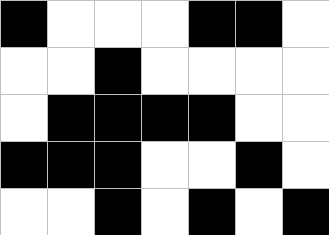[["black", "white", "white", "white", "black", "black", "white"], ["white", "white", "black", "white", "white", "white", "white"], ["white", "black", "black", "black", "black", "white", "white"], ["black", "black", "black", "white", "white", "black", "white"], ["white", "white", "black", "white", "black", "white", "black"]]